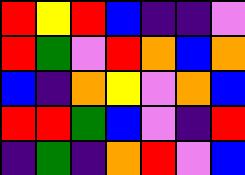[["red", "yellow", "red", "blue", "indigo", "indigo", "violet"], ["red", "green", "violet", "red", "orange", "blue", "orange"], ["blue", "indigo", "orange", "yellow", "violet", "orange", "blue"], ["red", "red", "green", "blue", "violet", "indigo", "red"], ["indigo", "green", "indigo", "orange", "red", "violet", "blue"]]